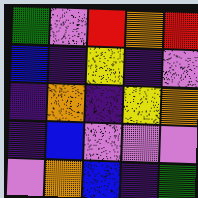[["green", "violet", "red", "orange", "red"], ["blue", "indigo", "yellow", "indigo", "violet"], ["indigo", "orange", "indigo", "yellow", "orange"], ["indigo", "blue", "violet", "violet", "violet"], ["violet", "orange", "blue", "indigo", "green"]]